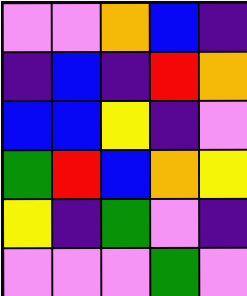[["violet", "violet", "orange", "blue", "indigo"], ["indigo", "blue", "indigo", "red", "orange"], ["blue", "blue", "yellow", "indigo", "violet"], ["green", "red", "blue", "orange", "yellow"], ["yellow", "indigo", "green", "violet", "indigo"], ["violet", "violet", "violet", "green", "violet"]]